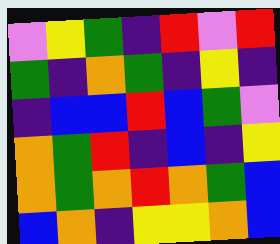[["violet", "yellow", "green", "indigo", "red", "violet", "red"], ["green", "indigo", "orange", "green", "indigo", "yellow", "indigo"], ["indigo", "blue", "blue", "red", "blue", "green", "violet"], ["orange", "green", "red", "indigo", "blue", "indigo", "yellow"], ["orange", "green", "orange", "red", "orange", "green", "blue"], ["blue", "orange", "indigo", "yellow", "yellow", "orange", "blue"]]